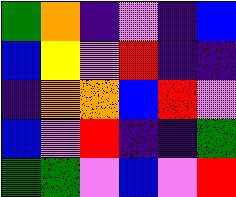[["green", "orange", "indigo", "violet", "indigo", "blue"], ["blue", "yellow", "violet", "red", "indigo", "indigo"], ["indigo", "orange", "orange", "blue", "red", "violet"], ["blue", "violet", "red", "indigo", "indigo", "green"], ["green", "green", "violet", "blue", "violet", "red"]]